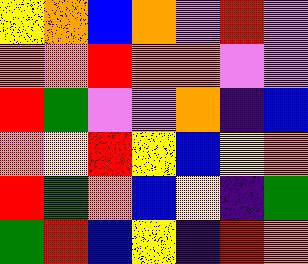[["yellow", "orange", "blue", "orange", "violet", "red", "violet"], ["orange", "orange", "red", "orange", "orange", "violet", "violet"], ["red", "green", "violet", "violet", "orange", "indigo", "blue"], ["orange", "yellow", "red", "yellow", "blue", "yellow", "orange"], ["red", "green", "orange", "blue", "yellow", "indigo", "green"], ["green", "red", "blue", "yellow", "indigo", "red", "orange"]]